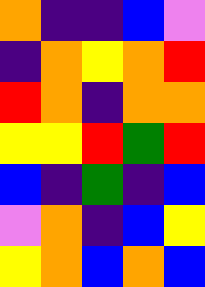[["orange", "indigo", "indigo", "blue", "violet"], ["indigo", "orange", "yellow", "orange", "red"], ["red", "orange", "indigo", "orange", "orange"], ["yellow", "yellow", "red", "green", "red"], ["blue", "indigo", "green", "indigo", "blue"], ["violet", "orange", "indigo", "blue", "yellow"], ["yellow", "orange", "blue", "orange", "blue"]]